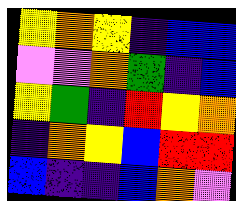[["yellow", "orange", "yellow", "indigo", "blue", "blue"], ["violet", "violet", "orange", "green", "indigo", "blue"], ["yellow", "green", "indigo", "red", "yellow", "orange"], ["indigo", "orange", "yellow", "blue", "red", "red"], ["blue", "indigo", "indigo", "blue", "orange", "violet"]]